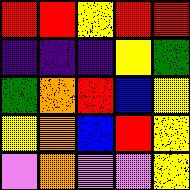[["red", "red", "yellow", "red", "red"], ["indigo", "indigo", "indigo", "yellow", "green"], ["green", "orange", "red", "blue", "yellow"], ["yellow", "orange", "blue", "red", "yellow"], ["violet", "orange", "violet", "violet", "yellow"]]